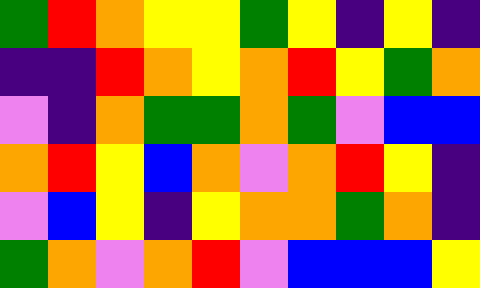[["green", "red", "orange", "yellow", "yellow", "green", "yellow", "indigo", "yellow", "indigo"], ["indigo", "indigo", "red", "orange", "yellow", "orange", "red", "yellow", "green", "orange"], ["violet", "indigo", "orange", "green", "green", "orange", "green", "violet", "blue", "blue"], ["orange", "red", "yellow", "blue", "orange", "violet", "orange", "red", "yellow", "indigo"], ["violet", "blue", "yellow", "indigo", "yellow", "orange", "orange", "green", "orange", "indigo"], ["green", "orange", "violet", "orange", "red", "violet", "blue", "blue", "blue", "yellow"]]